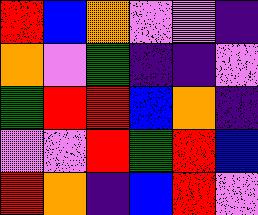[["red", "blue", "orange", "violet", "violet", "indigo"], ["orange", "violet", "green", "indigo", "indigo", "violet"], ["green", "red", "red", "blue", "orange", "indigo"], ["violet", "violet", "red", "green", "red", "blue"], ["red", "orange", "indigo", "blue", "red", "violet"]]